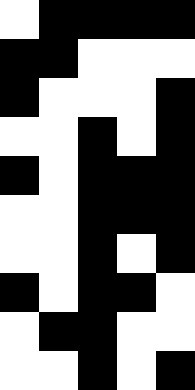[["white", "black", "black", "black", "black"], ["black", "black", "white", "white", "white"], ["black", "white", "white", "white", "black"], ["white", "white", "black", "white", "black"], ["black", "white", "black", "black", "black"], ["white", "white", "black", "black", "black"], ["white", "white", "black", "white", "black"], ["black", "white", "black", "black", "white"], ["white", "black", "black", "white", "white"], ["white", "white", "black", "white", "black"]]